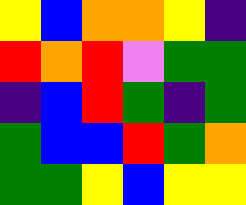[["yellow", "blue", "orange", "orange", "yellow", "indigo"], ["red", "orange", "red", "violet", "green", "green"], ["indigo", "blue", "red", "green", "indigo", "green"], ["green", "blue", "blue", "red", "green", "orange"], ["green", "green", "yellow", "blue", "yellow", "yellow"]]